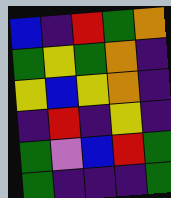[["blue", "indigo", "red", "green", "orange"], ["green", "yellow", "green", "orange", "indigo"], ["yellow", "blue", "yellow", "orange", "indigo"], ["indigo", "red", "indigo", "yellow", "indigo"], ["green", "violet", "blue", "red", "green"], ["green", "indigo", "indigo", "indigo", "green"]]